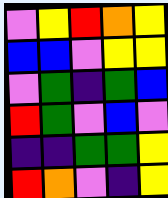[["violet", "yellow", "red", "orange", "yellow"], ["blue", "blue", "violet", "yellow", "yellow"], ["violet", "green", "indigo", "green", "blue"], ["red", "green", "violet", "blue", "violet"], ["indigo", "indigo", "green", "green", "yellow"], ["red", "orange", "violet", "indigo", "yellow"]]